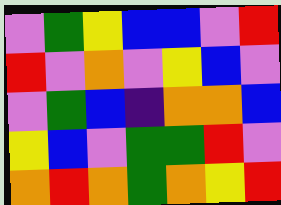[["violet", "green", "yellow", "blue", "blue", "violet", "red"], ["red", "violet", "orange", "violet", "yellow", "blue", "violet"], ["violet", "green", "blue", "indigo", "orange", "orange", "blue"], ["yellow", "blue", "violet", "green", "green", "red", "violet"], ["orange", "red", "orange", "green", "orange", "yellow", "red"]]